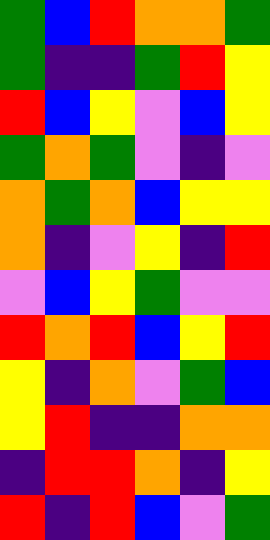[["green", "blue", "red", "orange", "orange", "green"], ["green", "indigo", "indigo", "green", "red", "yellow"], ["red", "blue", "yellow", "violet", "blue", "yellow"], ["green", "orange", "green", "violet", "indigo", "violet"], ["orange", "green", "orange", "blue", "yellow", "yellow"], ["orange", "indigo", "violet", "yellow", "indigo", "red"], ["violet", "blue", "yellow", "green", "violet", "violet"], ["red", "orange", "red", "blue", "yellow", "red"], ["yellow", "indigo", "orange", "violet", "green", "blue"], ["yellow", "red", "indigo", "indigo", "orange", "orange"], ["indigo", "red", "red", "orange", "indigo", "yellow"], ["red", "indigo", "red", "blue", "violet", "green"]]